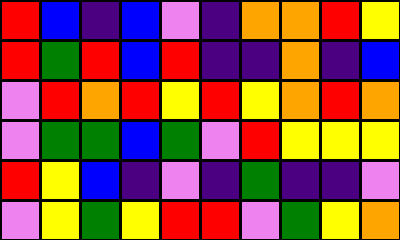[["red", "blue", "indigo", "blue", "violet", "indigo", "orange", "orange", "red", "yellow"], ["red", "green", "red", "blue", "red", "indigo", "indigo", "orange", "indigo", "blue"], ["violet", "red", "orange", "red", "yellow", "red", "yellow", "orange", "red", "orange"], ["violet", "green", "green", "blue", "green", "violet", "red", "yellow", "yellow", "yellow"], ["red", "yellow", "blue", "indigo", "violet", "indigo", "green", "indigo", "indigo", "violet"], ["violet", "yellow", "green", "yellow", "red", "red", "violet", "green", "yellow", "orange"]]